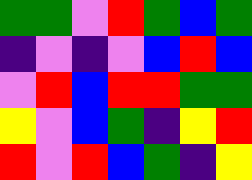[["green", "green", "violet", "red", "green", "blue", "green"], ["indigo", "violet", "indigo", "violet", "blue", "red", "blue"], ["violet", "red", "blue", "red", "red", "green", "green"], ["yellow", "violet", "blue", "green", "indigo", "yellow", "red"], ["red", "violet", "red", "blue", "green", "indigo", "yellow"]]